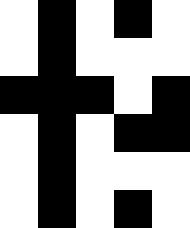[["white", "black", "white", "black", "white"], ["white", "black", "white", "white", "white"], ["black", "black", "black", "white", "black"], ["white", "black", "white", "black", "black"], ["white", "black", "white", "white", "white"], ["white", "black", "white", "black", "white"]]